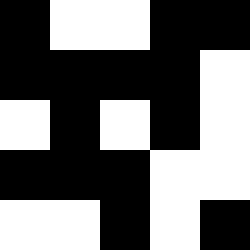[["black", "white", "white", "black", "black"], ["black", "black", "black", "black", "white"], ["white", "black", "white", "black", "white"], ["black", "black", "black", "white", "white"], ["white", "white", "black", "white", "black"]]